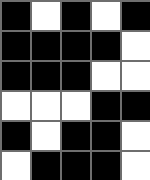[["black", "white", "black", "white", "black"], ["black", "black", "black", "black", "white"], ["black", "black", "black", "white", "white"], ["white", "white", "white", "black", "black"], ["black", "white", "black", "black", "white"], ["white", "black", "black", "black", "white"]]